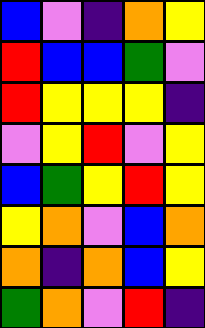[["blue", "violet", "indigo", "orange", "yellow"], ["red", "blue", "blue", "green", "violet"], ["red", "yellow", "yellow", "yellow", "indigo"], ["violet", "yellow", "red", "violet", "yellow"], ["blue", "green", "yellow", "red", "yellow"], ["yellow", "orange", "violet", "blue", "orange"], ["orange", "indigo", "orange", "blue", "yellow"], ["green", "orange", "violet", "red", "indigo"]]